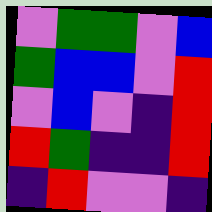[["violet", "green", "green", "violet", "blue"], ["green", "blue", "blue", "violet", "red"], ["violet", "blue", "violet", "indigo", "red"], ["red", "green", "indigo", "indigo", "red"], ["indigo", "red", "violet", "violet", "indigo"]]